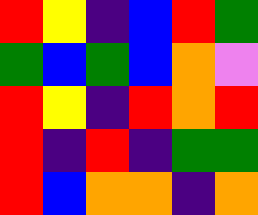[["red", "yellow", "indigo", "blue", "red", "green"], ["green", "blue", "green", "blue", "orange", "violet"], ["red", "yellow", "indigo", "red", "orange", "red"], ["red", "indigo", "red", "indigo", "green", "green"], ["red", "blue", "orange", "orange", "indigo", "orange"]]